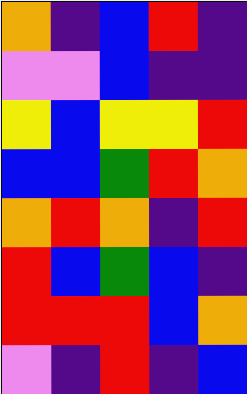[["orange", "indigo", "blue", "red", "indigo"], ["violet", "violet", "blue", "indigo", "indigo"], ["yellow", "blue", "yellow", "yellow", "red"], ["blue", "blue", "green", "red", "orange"], ["orange", "red", "orange", "indigo", "red"], ["red", "blue", "green", "blue", "indigo"], ["red", "red", "red", "blue", "orange"], ["violet", "indigo", "red", "indigo", "blue"]]